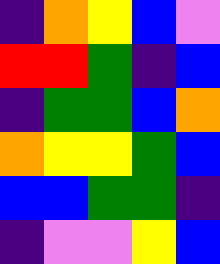[["indigo", "orange", "yellow", "blue", "violet"], ["red", "red", "green", "indigo", "blue"], ["indigo", "green", "green", "blue", "orange"], ["orange", "yellow", "yellow", "green", "blue"], ["blue", "blue", "green", "green", "indigo"], ["indigo", "violet", "violet", "yellow", "blue"]]